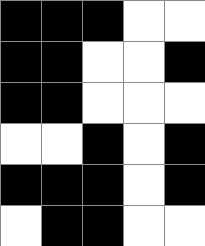[["black", "black", "black", "white", "white"], ["black", "black", "white", "white", "black"], ["black", "black", "white", "white", "white"], ["white", "white", "black", "white", "black"], ["black", "black", "black", "white", "black"], ["white", "black", "black", "white", "white"]]